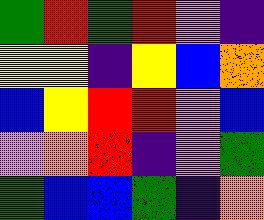[["green", "red", "green", "red", "violet", "indigo"], ["yellow", "yellow", "indigo", "yellow", "blue", "orange"], ["blue", "yellow", "red", "red", "violet", "blue"], ["violet", "orange", "red", "indigo", "violet", "green"], ["green", "blue", "blue", "green", "indigo", "orange"]]